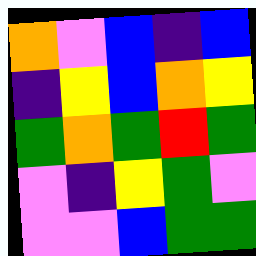[["orange", "violet", "blue", "indigo", "blue"], ["indigo", "yellow", "blue", "orange", "yellow"], ["green", "orange", "green", "red", "green"], ["violet", "indigo", "yellow", "green", "violet"], ["violet", "violet", "blue", "green", "green"]]